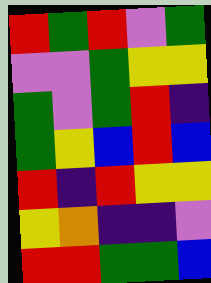[["red", "green", "red", "violet", "green"], ["violet", "violet", "green", "yellow", "yellow"], ["green", "violet", "green", "red", "indigo"], ["green", "yellow", "blue", "red", "blue"], ["red", "indigo", "red", "yellow", "yellow"], ["yellow", "orange", "indigo", "indigo", "violet"], ["red", "red", "green", "green", "blue"]]